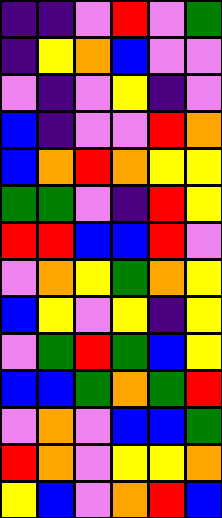[["indigo", "indigo", "violet", "red", "violet", "green"], ["indigo", "yellow", "orange", "blue", "violet", "violet"], ["violet", "indigo", "violet", "yellow", "indigo", "violet"], ["blue", "indigo", "violet", "violet", "red", "orange"], ["blue", "orange", "red", "orange", "yellow", "yellow"], ["green", "green", "violet", "indigo", "red", "yellow"], ["red", "red", "blue", "blue", "red", "violet"], ["violet", "orange", "yellow", "green", "orange", "yellow"], ["blue", "yellow", "violet", "yellow", "indigo", "yellow"], ["violet", "green", "red", "green", "blue", "yellow"], ["blue", "blue", "green", "orange", "green", "red"], ["violet", "orange", "violet", "blue", "blue", "green"], ["red", "orange", "violet", "yellow", "yellow", "orange"], ["yellow", "blue", "violet", "orange", "red", "blue"]]